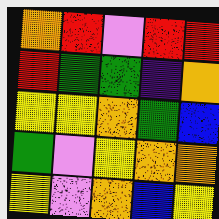[["orange", "red", "violet", "red", "red"], ["red", "green", "green", "indigo", "orange"], ["yellow", "yellow", "orange", "green", "blue"], ["green", "violet", "yellow", "orange", "orange"], ["yellow", "violet", "orange", "blue", "yellow"]]